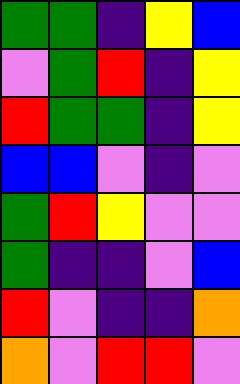[["green", "green", "indigo", "yellow", "blue"], ["violet", "green", "red", "indigo", "yellow"], ["red", "green", "green", "indigo", "yellow"], ["blue", "blue", "violet", "indigo", "violet"], ["green", "red", "yellow", "violet", "violet"], ["green", "indigo", "indigo", "violet", "blue"], ["red", "violet", "indigo", "indigo", "orange"], ["orange", "violet", "red", "red", "violet"]]